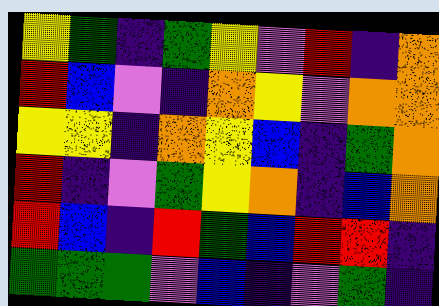[["yellow", "green", "indigo", "green", "yellow", "violet", "red", "indigo", "orange"], ["red", "blue", "violet", "indigo", "orange", "yellow", "violet", "orange", "orange"], ["yellow", "yellow", "indigo", "orange", "yellow", "blue", "indigo", "green", "orange"], ["red", "indigo", "violet", "green", "yellow", "orange", "indigo", "blue", "orange"], ["red", "blue", "indigo", "red", "green", "blue", "red", "red", "indigo"], ["green", "green", "green", "violet", "blue", "indigo", "violet", "green", "indigo"]]